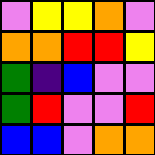[["violet", "yellow", "yellow", "orange", "violet"], ["orange", "orange", "red", "red", "yellow"], ["green", "indigo", "blue", "violet", "violet"], ["green", "red", "violet", "violet", "red"], ["blue", "blue", "violet", "orange", "orange"]]